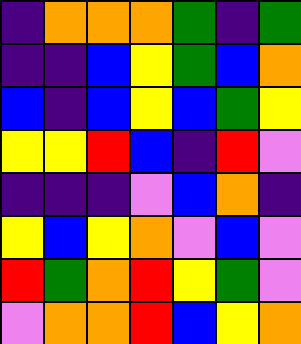[["indigo", "orange", "orange", "orange", "green", "indigo", "green"], ["indigo", "indigo", "blue", "yellow", "green", "blue", "orange"], ["blue", "indigo", "blue", "yellow", "blue", "green", "yellow"], ["yellow", "yellow", "red", "blue", "indigo", "red", "violet"], ["indigo", "indigo", "indigo", "violet", "blue", "orange", "indigo"], ["yellow", "blue", "yellow", "orange", "violet", "blue", "violet"], ["red", "green", "orange", "red", "yellow", "green", "violet"], ["violet", "orange", "orange", "red", "blue", "yellow", "orange"]]